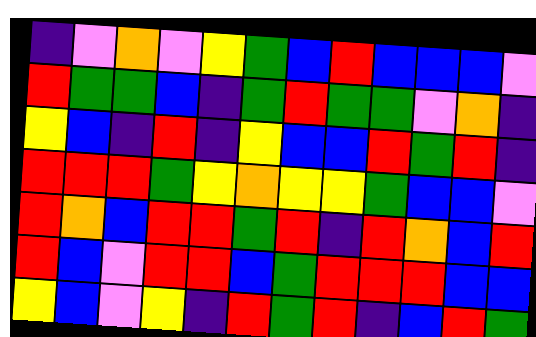[["indigo", "violet", "orange", "violet", "yellow", "green", "blue", "red", "blue", "blue", "blue", "violet"], ["red", "green", "green", "blue", "indigo", "green", "red", "green", "green", "violet", "orange", "indigo"], ["yellow", "blue", "indigo", "red", "indigo", "yellow", "blue", "blue", "red", "green", "red", "indigo"], ["red", "red", "red", "green", "yellow", "orange", "yellow", "yellow", "green", "blue", "blue", "violet"], ["red", "orange", "blue", "red", "red", "green", "red", "indigo", "red", "orange", "blue", "red"], ["red", "blue", "violet", "red", "red", "blue", "green", "red", "red", "red", "blue", "blue"], ["yellow", "blue", "violet", "yellow", "indigo", "red", "green", "red", "indigo", "blue", "red", "green"]]